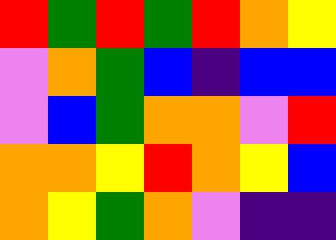[["red", "green", "red", "green", "red", "orange", "yellow"], ["violet", "orange", "green", "blue", "indigo", "blue", "blue"], ["violet", "blue", "green", "orange", "orange", "violet", "red"], ["orange", "orange", "yellow", "red", "orange", "yellow", "blue"], ["orange", "yellow", "green", "orange", "violet", "indigo", "indigo"]]